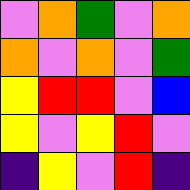[["violet", "orange", "green", "violet", "orange"], ["orange", "violet", "orange", "violet", "green"], ["yellow", "red", "red", "violet", "blue"], ["yellow", "violet", "yellow", "red", "violet"], ["indigo", "yellow", "violet", "red", "indigo"]]